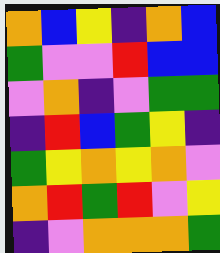[["orange", "blue", "yellow", "indigo", "orange", "blue"], ["green", "violet", "violet", "red", "blue", "blue"], ["violet", "orange", "indigo", "violet", "green", "green"], ["indigo", "red", "blue", "green", "yellow", "indigo"], ["green", "yellow", "orange", "yellow", "orange", "violet"], ["orange", "red", "green", "red", "violet", "yellow"], ["indigo", "violet", "orange", "orange", "orange", "green"]]